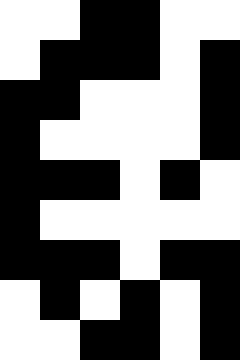[["white", "white", "black", "black", "white", "white"], ["white", "black", "black", "black", "white", "black"], ["black", "black", "white", "white", "white", "black"], ["black", "white", "white", "white", "white", "black"], ["black", "black", "black", "white", "black", "white"], ["black", "white", "white", "white", "white", "white"], ["black", "black", "black", "white", "black", "black"], ["white", "black", "white", "black", "white", "black"], ["white", "white", "black", "black", "white", "black"]]